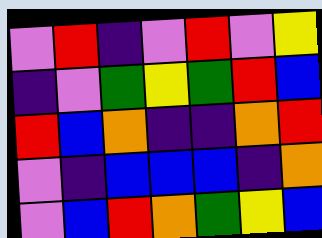[["violet", "red", "indigo", "violet", "red", "violet", "yellow"], ["indigo", "violet", "green", "yellow", "green", "red", "blue"], ["red", "blue", "orange", "indigo", "indigo", "orange", "red"], ["violet", "indigo", "blue", "blue", "blue", "indigo", "orange"], ["violet", "blue", "red", "orange", "green", "yellow", "blue"]]